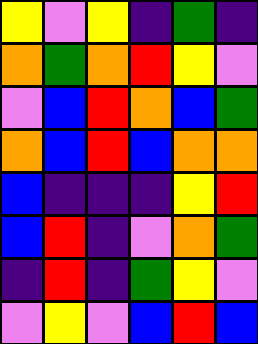[["yellow", "violet", "yellow", "indigo", "green", "indigo"], ["orange", "green", "orange", "red", "yellow", "violet"], ["violet", "blue", "red", "orange", "blue", "green"], ["orange", "blue", "red", "blue", "orange", "orange"], ["blue", "indigo", "indigo", "indigo", "yellow", "red"], ["blue", "red", "indigo", "violet", "orange", "green"], ["indigo", "red", "indigo", "green", "yellow", "violet"], ["violet", "yellow", "violet", "blue", "red", "blue"]]